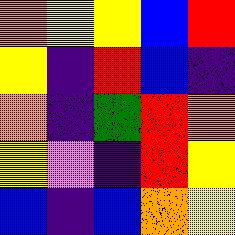[["orange", "yellow", "yellow", "blue", "red"], ["yellow", "indigo", "red", "blue", "indigo"], ["orange", "indigo", "green", "red", "orange"], ["yellow", "violet", "indigo", "red", "yellow"], ["blue", "indigo", "blue", "orange", "yellow"]]